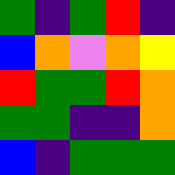[["green", "indigo", "green", "red", "indigo"], ["blue", "orange", "violet", "orange", "yellow"], ["red", "green", "green", "red", "orange"], ["green", "green", "indigo", "indigo", "orange"], ["blue", "indigo", "green", "green", "green"]]